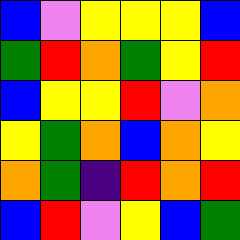[["blue", "violet", "yellow", "yellow", "yellow", "blue"], ["green", "red", "orange", "green", "yellow", "red"], ["blue", "yellow", "yellow", "red", "violet", "orange"], ["yellow", "green", "orange", "blue", "orange", "yellow"], ["orange", "green", "indigo", "red", "orange", "red"], ["blue", "red", "violet", "yellow", "blue", "green"]]